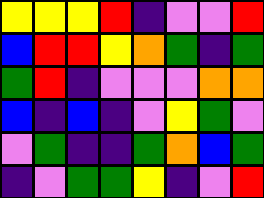[["yellow", "yellow", "yellow", "red", "indigo", "violet", "violet", "red"], ["blue", "red", "red", "yellow", "orange", "green", "indigo", "green"], ["green", "red", "indigo", "violet", "violet", "violet", "orange", "orange"], ["blue", "indigo", "blue", "indigo", "violet", "yellow", "green", "violet"], ["violet", "green", "indigo", "indigo", "green", "orange", "blue", "green"], ["indigo", "violet", "green", "green", "yellow", "indigo", "violet", "red"]]